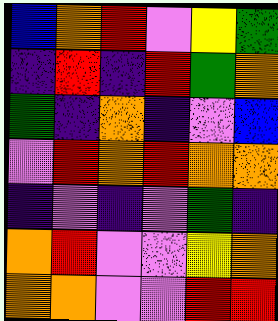[["blue", "orange", "red", "violet", "yellow", "green"], ["indigo", "red", "indigo", "red", "green", "orange"], ["green", "indigo", "orange", "indigo", "violet", "blue"], ["violet", "red", "orange", "red", "orange", "orange"], ["indigo", "violet", "indigo", "violet", "green", "indigo"], ["orange", "red", "violet", "violet", "yellow", "orange"], ["orange", "orange", "violet", "violet", "red", "red"]]